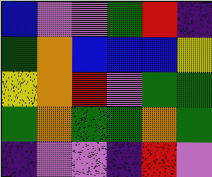[["blue", "violet", "violet", "green", "red", "indigo"], ["green", "orange", "blue", "blue", "blue", "yellow"], ["yellow", "orange", "red", "violet", "green", "green"], ["green", "orange", "green", "green", "orange", "green"], ["indigo", "violet", "violet", "indigo", "red", "violet"]]